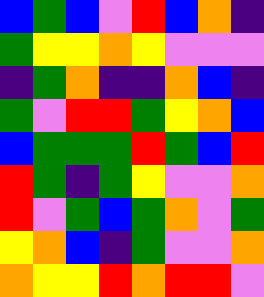[["blue", "green", "blue", "violet", "red", "blue", "orange", "indigo"], ["green", "yellow", "yellow", "orange", "yellow", "violet", "violet", "violet"], ["indigo", "green", "orange", "indigo", "indigo", "orange", "blue", "indigo"], ["green", "violet", "red", "red", "green", "yellow", "orange", "blue"], ["blue", "green", "green", "green", "red", "green", "blue", "red"], ["red", "green", "indigo", "green", "yellow", "violet", "violet", "orange"], ["red", "violet", "green", "blue", "green", "orange", "violet", "green"], ["yellow", "orange", "blue", "indigo", "green", "violet", "violet", "orange"], ["orange", "yellow", "yellow", "red", "orange", "red", "red", "violet"]]